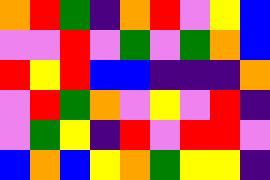[["orange", "red", "green", "indigo", "orange", "red", "violet", "yellow", "blue"], ["violet", "violet", "red", "violet", "green", "violet", "green", "orange", "blue"], ["red", "yellow", "red", "blue", "blue", "indigo", "indigo", "indigo", "orange"], ["violet", "red", "green", "orange", "violet", "yellow", "violet", "red", "indigo"], ["violet", "green", "yellow", "indigo", "red", "violet", "red", "red", "violet"], ["blue", "orange", "blue", "yellow", "orange", "green", "yellow", "yellow", "indigo"]]